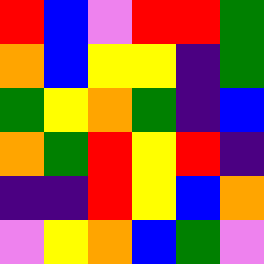[["red", "blue", "violet", "red", "red", "green"], ["orange", "blue", "yellow", "yellow", "indigo", "green"], ["green", "yellow", "orange", "green", "indigo", "blue"], ["orange", "green", "red", "yellow", "red", "indigo"], ["indigo", "indigo", "red", "yellow", "blue", "orange"], ["violet", "yellow", "orange", "blue", "green", "violet"]]